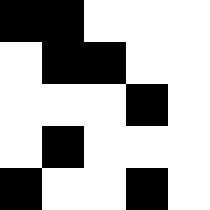[["black", "black", "white", "white", "white"], ["white", "black", "black", "white", "white"], ["white", "white", "white", "black", "white"], ["white", "black", "white", "white", "white"], ["black", "white", "white", "black", "white"]]